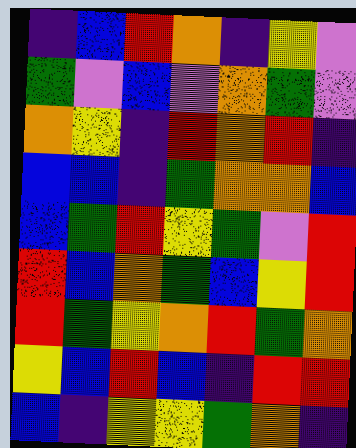[["indigo", "blue", "red", "orange", "indigo", "yellow", "violet"], ["green", "violet", "blue", "violet", "orange", "green", "violet"], ["orange", "yellow", "indigo", "red", "orange", "red", "indigo"], ["blue", "blue", "indigo", "green", "orange", "orange", "blue"], ["blue", "green", "red", "yellow", "green", "violet", "red"], ["red", "blue", "orange", "green", "blue", "yellow", "red"], ["red", "green", "yellow", "orange", "red", "green", "orange"], ["yellow", "blue", "red", "blue", "indigo", "red", "red"], ["blue", "indigo", "yellow", "yellow", "green", "orange", "indigo"]]